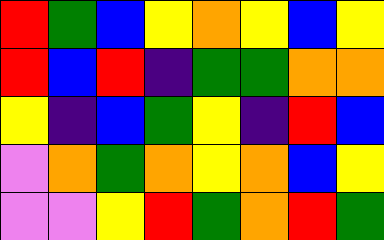[["red", "green", "blue", "yellow", "orange", "yellow", "blue", "yellow"], ["red", "blue", "red", "indigo", "green", "green", "orange", "orange"], ["yellow", "indigo", "blue", "green", "yellow", "indigo", "red", "blue"], ["violet", "orange", "green", "orange", "yellow", "orange", "blue", "yellow"], ["violet", "violet", "yellow", "red", "green", "orange", "red", "green"]]